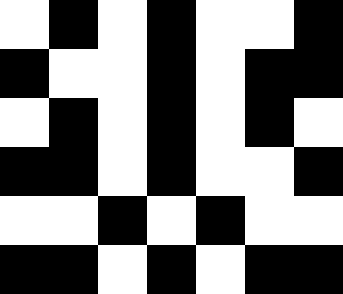[["white", "black", "white", "black", "white", "white", "black"], ["black", "white", "white", "black", "white", "black", "black"], ["white", "black", "white", "black", "white", "black", "white"], ["black", "black", "white", "black", "white", "white", "black"], ["white", "white", "black", "white", "black", "white", "white"], ["black", "black", "white", "black", "white", "black", "black"]]